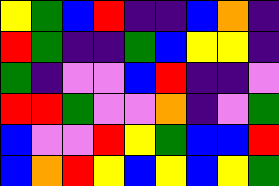[["yellow", "green", "blue", "red", "indigo", "indigo", "blue", "orange", "indigo"], ["red", "green", "indigo", "indigo", "green", "blue", "yellow", "yellow", "indigo"], ["green", "indigo", "violet", "violet", "blue", "red", "indigo", "indigo", "violet"], ["red", "red", "green", "violet", "violet", "orange", "indigo", "violet", "green"], ["blue", "violet", "violet", "red", "yellow", "green", "blue", "blue", "red"], ["blue", "orange", "red", "yellow", "blue", "yellow", "blue", "yellow", "green"]]